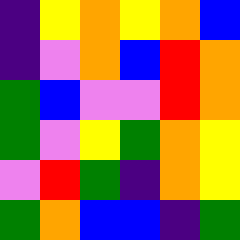[["indigo", "yellow", "orange", "yellow", "orange", "blue"], ["indigo", "violet", "orange", "blue", "red", "orange"], ["green", "blue", "violet", "violet", "red", "orange"], ["green", "violet", "yellow", "green", "orange", "yellow"], ["violet", "red", "green", "indigo", "orange", "yellow"], ["green", "orange", "blue", "blue", "indigo", "green"]]